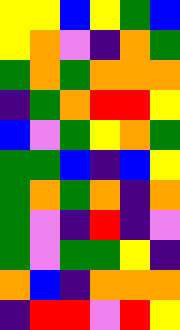[["yellow", "yellow", "blue", "yellow", "green", "blue"], ["yellow", "orange", "violet", "indigo", "orange", "green"], ["green", "orange", "green", "orange", "orange", "orange"], ["indigo", "green", "orange", "red", "red", "yellow"], ["blue", "violet", "green", "yellow", "orange", "green"], ["green", "green", "blue", "indigo", "blue", "yellow"], ["green", "orange", "green", "orange", "indigo", "orange"], ["green", "violet", "indigo", "red", "indigo", "violet"], ["green", "violet", "green", "green", "yellow", "indigo"], ["orange", "blue", "indigo", "orange", "orange", "orange"], ["indigo", "red", "red", "violet", "red", "yellow"]]